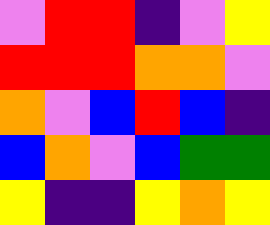[["violet", "red", "red", "indigo", "violet", "yellow"], ["red", "red", "red", "orange", "orange", "violet"], ["orange", "violet", "blue", "red", "blue", "indigo"], ["blue", "orange", "violet", "blue", "green", "green"], ["yellow", "indigo", "indigo", "yellow", "orange", "yellow"]]